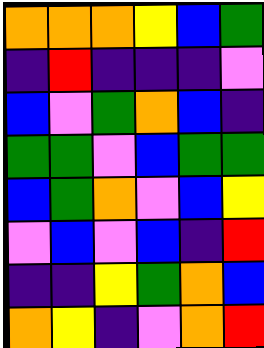[["orange", "orange", "orange", "yellow", "blue", "green"], ["indigo", "red", "indigo", "indigo", "indigo", "violet"], ["blue", "violet", "green", "orange", "blue", "indigo"], ["green", "green", "violet", "blue", "green", "green"], ["blue", "green", "orange", "violet", "blue", "yellow"], ["violet", "blue", "violet", "blue", "indigo", "red"], ["indigo", "indigo", "yellow", "green", "orange", "blue"], ["orange", "yellow", "indigo", "violet", "orange", "red"]]